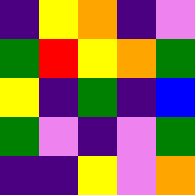[["indigo", "yellow", "orange", "indigo", "violet"], ["green", "red", "yellow", "orange", "green"], ["yellow", "indigo", "green", "indigo", "blue"], ["green", "violet", "indigo", "violet", "green"], ["indigo", "indigo", "yellow", "violet", "orange"]]